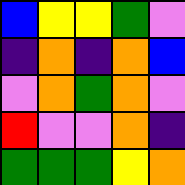[["blue", "yellow", "yellow", "green", "violet"], ["indigo", "orange", "indigo", "orange", "blue"], ["violet", "orange", "green", "orange", "violet"], ["red", "violet", "violet", "orange", "indigo"], ["green", "green", "green", "yellow", "orange"]]